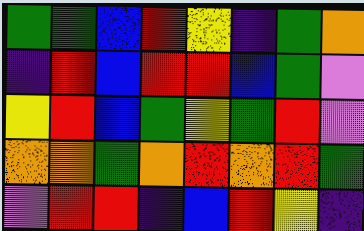[["green", "green", "blue", "red", "yellow", "indigo", "green", "orange"], ["indigo", "red", "blue", "red", "red", "blue", "green", "violet"], ["yellow", "red", "blue", "green", "yellow", "green", "red", "violet"], ["orange", "orange", "green", "orange", "red", "orange", "red", "green"], ["violet", "red", "red", "indigo", "blue", "red", "yellow", "indigo"]]